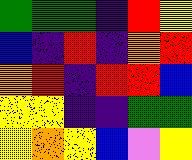[["green", "green", "green", "indigo", "red", "yellow"], ["blue", "indigo", "red", "indigo", "orange", "red"], ["orange", "red", "indigo", "red", "red", "blue"], ["yellow", "yellow", "indigo", "indigo", "green", "green"], ["yellow", "orange", "yellow", "blue", "violet", "yellow"]]